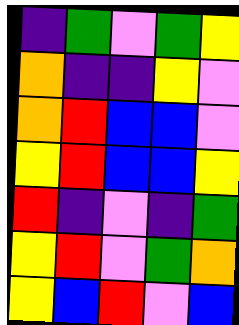[["indigo", "green", "violet", "green", "yellow"], ["orange", "indigo", "indigo", "yellow", "violet"], ["orange", "red", "blue", "blue", "violet"], ["yellow", "red", "blue", "blue", "yellow"], ["red", "indigo", "violet", "indigo", "green"], ["yellow", "red", "violet", "green", "orange"], ["yellow", "blue", "red", "violet", "blue"]]